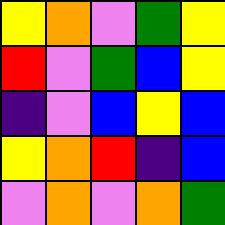[["yellow", "orange", "violet", "green", "yellow"], ["red", "violet", "green", "blue", "yellow"], ["indigo", "violet", "blue", "yellow", "blue"], ["yellow", "orange", "red", "indigo", "blue"], ["violet", "orange", "violet", "orange", "green"]]